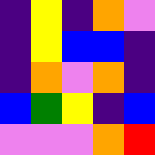[["indigo", "yellow", "indigo", "orange", "violet"], ["indigo", "yellow", "blue", "blue", "indigo"], ["indigo", "orange", "violet", "orange", "indigo"], ["blue", "green", "yellow", "indigo", "blue"], ["violet", "violet", "violet", "orange", "red"]]